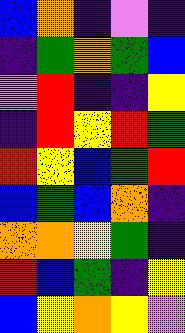[["blue", "orange", "indigo", "violet", "indigo"], ["indigo", "green", "orange", "green", "blue"], ["violet", "red", "indigo", "indigo", "yellow"], ["indigo", "red", "yellow", "red", "green"], ["red", "yellow", "blue", "green", "red"], ["blue", "green", "blue", "orange", "indigo"], ["orange", "orange", "yellow", "green", "indigo"], ["red", "blue", "green", "indigo", "yellow"], ["blue", "yellow", "orange", "yellow", "violet"]]